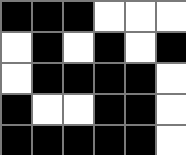[["black", "black", "black", "white", "white", "white"], ["white", "black", "white", "black", "white", "black"], ["white", "black", "black", "black", "black", "white"], ["black", "white", "white", "black", "black", "white"], ["black", "black", "black", "black", "black", "white"]]